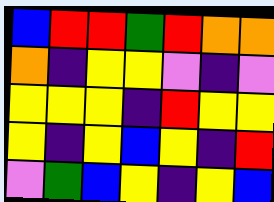[["blue", "red", "red", "green", "red", "orange", "orange"], ["orange", "indigo", "yellow", "yellow", "violet", "indigo", "violet"], ["yellow", "yellow", "yellow", "indigo", "red", "yellow", "yellow"], ["yellow", "indigo", "yellow", "blue", "yellow", "indigo", "red"], ["violet", "green", "blue", "yellow", "indigo", "yellow", "blue"]]